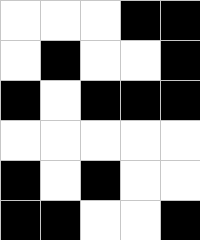[["white", "white", "white", "black", "black"], ["white", "black", "white", "white", "black"], ["black", "white", "black", "black", "black"], ["white", "white", "white", "white", "white"], ["black", "white", "black", "white", "white"], ["black", "black", "white", "white", "black"]]